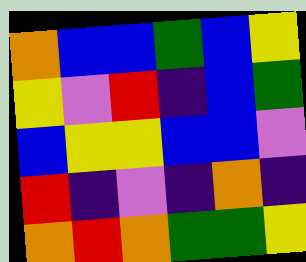[["orange", "blue", "blue", "green", "blue", "yellow"], ["yellow", "violet", "red", "indigo", "blue", "green"], ["blue", "yellow", "yellow", "blue", "blue", "violet"], ["red", "indigo", "violet", "indigo", "orange", "indigo"], ["orange", "red", "orange", "green", "green", "yellow"]]